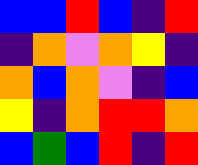[["blue", "blue", "red", "blue", "indigo", "red"], ["indigo", "orange", "violet", "orange", "yellow", "indigo"], ["orange", "blue", "orange", "violet", "indigo", "blue"], ["yellow", "indigo", "orange", "red", "red", "orange"], ["blue", "green", "blue", "red", "indigo", "red"]]